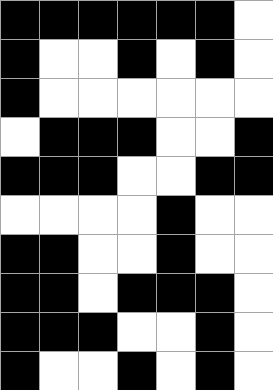[["black", "black", "black", "black", "black", "black", "white"], ["black", "white", "white", "black", "white", "black", "white"], ["black", "white", "white", "white", "white", "white", "white"], ["white", "black", "black", "black", "white", "white", "black"], ["black", "black", "black", "white", "white", "black", "black"], ["white", "white", "white", "white", "black", "white", "white"], ["black", "black", "white", "white", "black", "white", "white"], ["black", "black", "white", "black", "black", "black", "white"], ["black", "black", "black", "white", "white", "black", "white"], ["black", "white", "white", "black", "white", "black", "white"]]